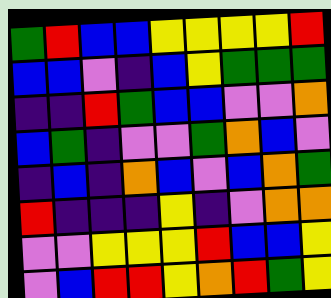[["green", "red", "blue", "blue", "yellow", "yellow", "yellow", "yellow", "red"], ["blue", "blue", "violet", "indigo", "blue", "yellow", "green", "green", "green"], ["indigo", "indigo", "red", "green", "blue", "blue", "violet", "violet", "orange"], ["blue", "green", "indigo", "violet", "violet", "green", "orange", "blue", "violet"], ["indigo", "blue", "indigo", "orange", "blue", "violet", "blue", "orange", "green"], ["red", "indigo", "indigo", "indigo", "yellow", "indigo", "violet", "orange", "orange"], ["violet", "violet", "yellow", "yellow", "yellow", "red", "blue", "blue", "yellow"], ["violet", "blue", "red", "red", "yellow", "orange", "red", "green", "yellow"]]